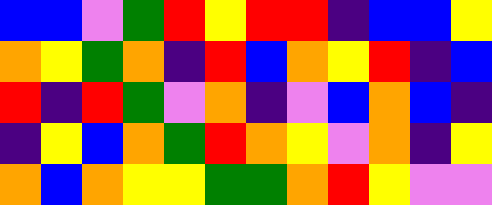[["blue", "blue", "violet", "green", "red", "yellow", "red", "red", "indigo", "blue", "blue", "yellow"], ["orange", "yellow", "green", "orange", "indigo", "red", "blue", "orange", "yellow", "red", "indigo", "blue"], ["red", "indigo", "red", "green", "violet", "orange", "indigo", "violet", "blue", "orange", "blue", "indigo"], ["indigo", "yellow", "blue", "orange", "green", "red", "orange", "yellow", "violet", "orange", "indigo", "yellow"], ["orange", "blue", "orange", "yellow", "yellow", "green", "green", "orange", "red", "yellow", "violet", "violet"]]